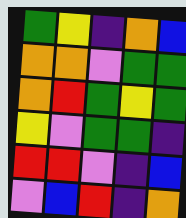[["green", "yellow", "indigo", "orange", "blue"], ["orange", "orange", "violet", "green", "green"], ["orange", "red", "green", "yellow", "green"], ["yellow", "violet", "green", "green", "indigo"], ["red", "red", "violet", "indigo", "blue"], ["violet", "blue", "red", "indigo", "orange"]]